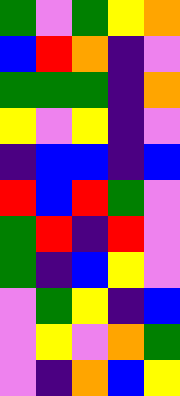[["green", "violet", "green", "yellow", "orange"], ["blue", "red", "orange", "indigo", "violet"], ["green", "green", "green", "indigo", "orange"], ["yellow", "violet", "yellow", "indigo", "violet"], ["indigo", "blue", "blue", "indigo", "blue"], ["red", "blue", "red", "green", "violet"], ["green", "red", "indigo", "red", "violet"], ["green", "indigo", "blue", "yellow", "violet"], ["violet", "green", "yellow", "indigo", "blue"], ["violet", "yellow", "violet", "orange", "green"], ["violet", "indigo", "orange", "blue", "yellow"]]